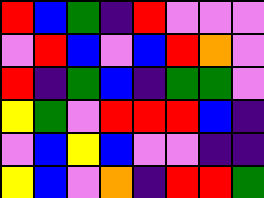[["red", "blue", "green", "indigo", "red", "violet", "violet", "violet"], ["violet", "red", "blue", "violet", "blue", "red", "orange", "violet"], ["red", "indigo", "green", "blue", "indigo", "green", "green", "violet"], ["yellow", "green", "violet", "red", "red", "red", "blue", "indigo"], ["violet", "blue", "yellow", "blue", "violet", "violet", "indigo", "indigo"], ["yellow", "blue", "violet", "orange", "indigo", "red", "red", "green"]]